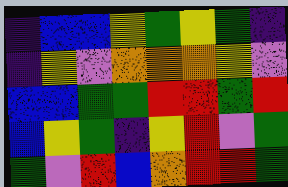[["indigo", "blue", "blue", "yellow", "green", "yellow", "green", "indigo"], ["indigo", "yellow", "violet", "orange", "orange", "orange", "yellow", "violet"], ["blue", "blue", "green", "green", "red", "red", "green", "red"], ["blue", "yellow", "green", "indigo", "yellow", "red", "violet", "green"], ["green", "violet", "red", "blue", "orange", "red", "red", "green"]]